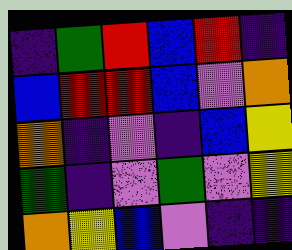[["indigo", "green", "red", "blue", "red", "indigo"], ["blue", "red", "red", "blue", "violet", "orange"], ["orange", "indigo", "violet", "indigo", "blue", "yellow"], ["green", "indigo", "violet", "green", "violet", "yellow"], ["orange", "yellow", "blue", "violet", "indigo", "indigo"]]